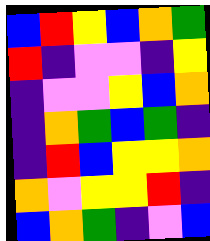[["blue", "red", "yellow", "blue", "orange", "green"], ["red", "indigo", "violet", "violet", "indigo", "yellow"], ["indigo", "violet", "violet", "yellow", "blue", "orange"], ["indigo", "orange", "green", "blue", "green", "indigo"], ["indigo", "red", "blue", "yellow", "yellow", "orange"], ["orange", "violet", "yellow", "yellow", "red", "indigo"], ["blue", "orange", "green", "indigo", "violet", "blue"]]